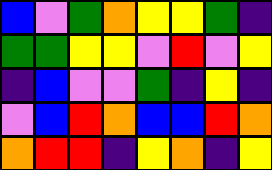[["blue", "violet", "green", "orange", "yellow", "yellow", "green", "indigo"], ["green", "green", "yellow", "yellow", "violet", "red", "violet", "yellow"], ["indigo", "blue", "violet", "violet", "green", "indigo", "yellow", "indigo"], ["violet", "blue", "red", "orange", "blue", "blue", "red", "orange"], ["orange", "red", "red", "indigo", "yellow", "orange", "indigo", "yellow"]]